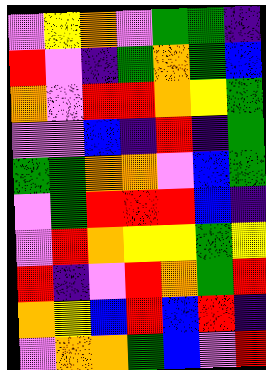[["violet", "yellow", "orange", "violet", "green", "green", "indigo"], ["red", "violet", "indigo", "green", "orange", "green", "blue"], ["orange", "violet", "red", "red", "orange", "yellow", "green"], ["violet", "violet", "blue", "indigo", "red", "indigo", "green"], ["green", "green", "orange", "orange", "violet", "blue", "green"], ["violet", "green", "red", "red", "red", "blue", "indigo"], ["violet", "red", "orange", "yellow", "yellow", "green", "yellow"], ["red", "indigo", "violet", "red", "orange", "green", "red"], ["orange", "yellow", "blue", "red", "blue", "red", "indigo"], ["violet", "orange", "orange", "green", "blue", "violet", "red"]]